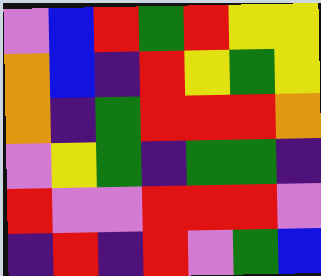[["violet", "blue", "red", "green", "red", "yellow", "yellow"], ["orange", "blue", "indigo", "red", "yellow", "green", "yellow"], ["orange", "indigo", "green", "red", "red", "red", "orange"], ["violet", "yellow", "green", "indigo", "green", "green", "indigo"], ["red", "violet", "violet", "red", "red", "red", "violet"], ["indigo", "red", "indigo", "red", "violet", "green", "blue"]]